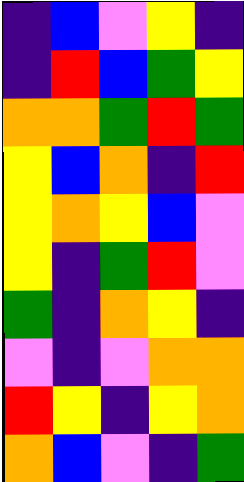[["indigo", "blue", "violet", "yellow", "indigo"], ["indigo", "red", "blue", "green", "yellow"], ["orange", "orange", "green", "red", "green"], ["yellow", "blue", "orange", "indigo", "red"], ["yellow", "orange", "yellow", "blue", "violet"], ["yellow", "indigo", "green", "red", "violet"], ["green", "indigo", "orange", "yellow", "indigo"], ["violet", "indigo", "violet", "orange", "orange"], ["red", "yellow", "indigo", "yellow", "orange"], ["orange", "blue", "violet", "indigo", "green"]]